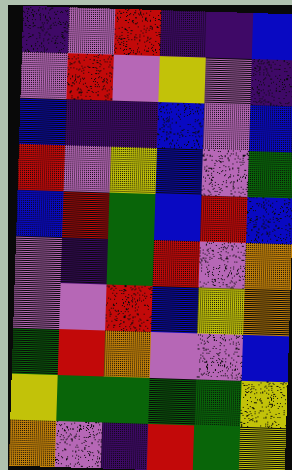[["indigo", "violet", "red", "indigo", "indigo", "blue"], ["violet", "red", "violet", "yellow", "violet", "indigo"], ["blue", "indigo", "indigo", "blue", "violet", "blue"], ["red", "violet", "yellow", "blue", "violet", "green"], ["blue", "red", "green", "blue", "red", "blue"], ["violet", "indigo", "green", "red", "violet", "orange"], ["violet", "violet", "red", "blue", "yellow", "orange"], ["green", "red", "orange", "violet", "violet", "blue"], ["yellow", "green", "green", "green", "green", "yellow"], ["orange", "violet", "indigo", "red", "green", "yellow"]]